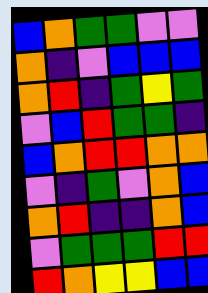[["blue", "orange", "green", "green", "violet", "violet"], ["orange", "indigo", "violet", "blue", "blue", "blue"], ["orange", "red", "indigo", "green", "yellow", "green"], ["violet", "blue", "red", "green", "green", "indigo"], ["blue", "orange", "red", "red", "orange", "orange"], ["violet", "indigo", "green", "violet", "orange", "blue"], ["orange", "red", "indigo", "indigo", "orange", "blue"], ["violet", "green", "green", "green", "red", "red"], ["red", "orange", "yellow", "yellow", "blue", "blue"]]